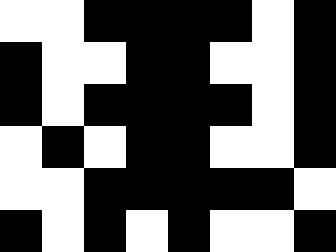[["white", "white", "black", "black", "black", "black", "white", "black"], ["black", "white", "white", "black", "black", "white", "white", "black"], ["black", "white", "black", "black", "black", "black", "white", "black"], ["white", "black", "white", "black", "black", "white", "white", "black"], ["white", "white", "black", "black", "black", "black", "black", "white"], ["black", "white", "black", "white", "black", "white", "white", "black"]]